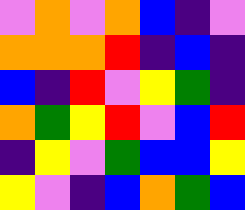[["violet", "orange", "violet", "orange", "blue", "indigo", "violet"], ["orange", "orange", "orange", "red", "indigo", "blue", "indigo"], ["blue", "indigo", "red", "violet", "yellow", "green", "indigo"], ["orange", "green", "yellow", "red", "violet", "blue", "red"], ["indigo", "yellow", "violet", "green", "blue", "blue", "yellow"], ["yellow", "violet", "indigo", "blue", "orange", "green", "blue"]]